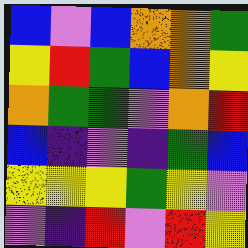[["blue", "violet", "blue", "orange", "orange", "green"], ["yellow", "red", "green", "blue", "orange", "yellow"], ["orange", "green", "green", "violet", "orange", "red"], ["blue", "indigo", "violet", "indigo", "green", "blue"], ["yellow", "yellow", "yellow", "green", "yellow", "violet"], ["violet", "indigo", "red", "violet", "red", "yellow"]]